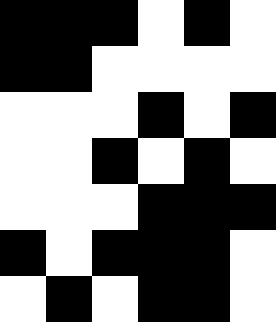[["black", "black", "black", "white", "black", "white"], ["black", "black", "white", "white", "white", "white"], ["white", "white", "white", "black", "white", "black"], ["white", "white", "black", "white", "black", "white"], ["white", "white", "white", "black", "black", "black"], ["black", "white", "black", "black", "black", "white"], ["white", "black", "white", "black", "black", "white"]]